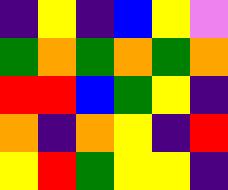[["indigo", "yellow", "indigo", "blue", "yellow", "violet"], ["green", "orange", "green", "orange", "green", "orange"], ["red", "red", "blue", "green", "yellow", "indigo"], ["orange", "indigo", "orange", "yellow", "indigo", "red"], ["yellow", "red", "green", "yellow", "yellow", "indigo"]]